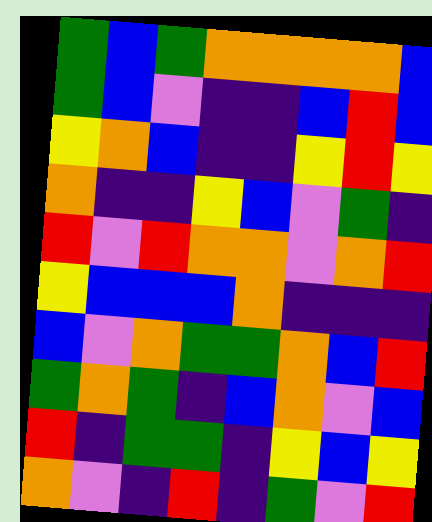[["green", "blue", "green", "orange", "orange", "orange", "orange", "blue"], ["green", "blue", "violet", "indigo", "indigo", "blue", "red", "blue"], ["yellow", "orange", "blue", "indigo", "indigo", "yellow", "red", "yellow"], ["orange", "indigo", "indigo", "yellow", "blue", "violet", "green", "indigo"], ["red", "violet", "red", "orange", "orange", "violet", "orange", "red"], ["yellow", "blue", "blue", "blue", "orange", "indigo", "indigo", "indigo"], ["blue", "violet", "orange", "green", "green", "orange", "blue", "red"], ["green", "orange", "green", "indigo", "blue", "orange", "violet", "blue"], ["red", "indigo", "green", "green", "indigo", "yellow", "blue", "yellow"], ["orange", "violet", "indigo", "red", "indigo", "green", "violet", "red"]]